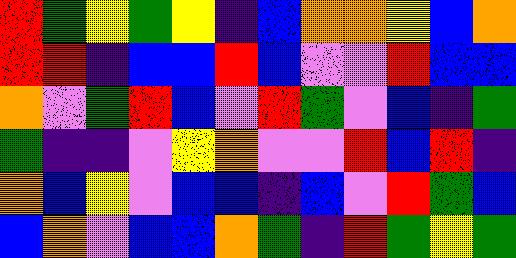[["red", "green", "yellow", "green", "yellow", "indigo", "blue", "orange", "orange", "yellow", "blue", "orange"], ["red", "red", "indigo", "blue", "blue", "red", "blue", "violet", "violet", "red", "blue", "blue"], ["orange", "violet", "green", "red", "blue", "violet", "red", "green", "violet", "blue", "indigo", "green"], ["green", "indigo", "indigo", "violet", "yellow", "orange", "violet", "violet", "red", "blue", "red", "indigo"], ["orange", "blue", "yellow", "violet", "blue", "blue", "indigo", "blue", "violet", "red", "green", "blue"], ["blue", "orange", "violet", "blue", "blue", "orange", "green", "indigo", "red", "green", "yellow", "green"]]